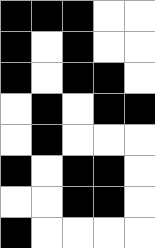[["black", "black", "black", "white", "white"], ["black", "white", "black", "white", "white"], ["black", "white", "black", "black", "white"], ["white", "black", "white", "black", "black"], ["white", "black", "white", "white", "white"], ["black", "white", "black", "black", "white"], ["white", "white", "black", "black", "white"], ["black", "white", "white", "white", "white"]]